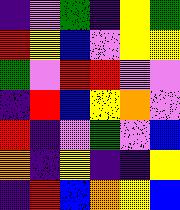[["indigo", "violet", "green", "indigo", "yellow", "green"], ["red", "yellow", "blue", "violet", "yellow", "yellow"], ["green", "violet", "red", "red", "violet", "violet"], ["indigo", "red", "blue", "yellow", "orange", "violet"], ["red", "indigo", "violet", "green", "violet", "blue"], ["orange", "indigo", "yellow", "indigo", "indigo", "yellow"], ["indigo", "red", "blue", "orange", "yellow", "blue"]]